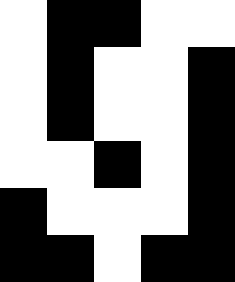[["white", "black", "black", "white", "white"], ["white", "black", "white", "white", "black"], ["white", "black", "white", "white", "black"], ["white", "white", "black", "white", "black"], ["black", "white", "white", "white", "black"], ["black", "black", "white", "black", "black"]]